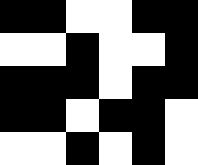[["black", "black", "white", "white", "black", "black"], ["white", "white", "black", "white", "white", "black"], ["black", "black", "black", "white", "black", "black"], ["black", "black", "white", "black", "black", "white"], ["white", "white", "black", "white", "black", "white"]]